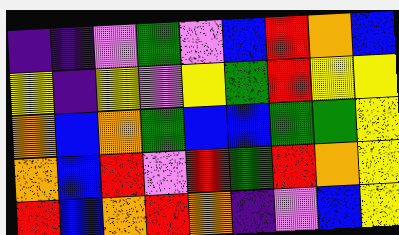[["indigo", "indigo", "violet", "green", "violet", "blue", "red", "orange", "blue"], ["yellow", "indigo", "yellow", "violet", "yellow", "green", "red", "yellow", "yellow"], ["orange", "blue", "orange", "green", "blue", "blue", "green", "green", "yellow"], ["orange", "blue", "red", "violet", "red", "green", "red", "orange", "yellow"], ["red", "blue", "orange", "red", "orange", "indigo", "violet", "blue", "yellow"]]